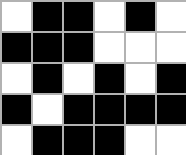[["white", "black", "black", "white", "black", "white"], ["black", "black", "black", "white", "white", "white"], ["white", "black", "white", "black", "white", "black"], ["black", "white", "black", "black", "black", "black"], ["white", "black", "black", "black", "white", "white"]]